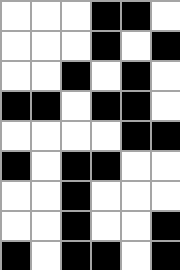[["white", "white", "white", "black", "black", "white"], ["white", "white", "white", "black", "white", "black"], ["white", "white", "black", "white", "black", "white"], ["black", "black", "white", "black", "black", "white"], ["white", "white", "white", "white", "black", "black"], ["black", "white", "black", "black", "white", "white"], ["white", "white", "black", "white", "white", "white"], ["white", "white", "black", "white", "white", "black"], ["black", "white", "black", "black", "white", "black"]]